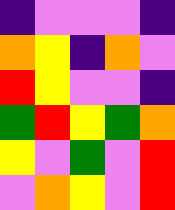[["indigo", "violet", "violet", "violet", "indigo"], ["orange", "yellow", "indigo", "orange", "violet"], ["red", "yellow", "violet", "violet", "indigo"], ["green", "red", "yellow", "green", "orange"], ["yellow", "violet", "green", "violet", "red"], ["violet", "orange", "yellow", "violet", "red"]]